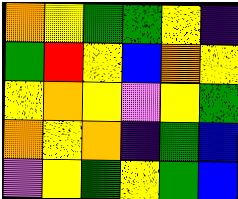[["orange", "yellow", "green", "green", "yellow", "indigo"], ["green", "red", "yellow", "blue", "orange", "yellow"], ["yellow", "orange", "yellow", "violet", "yellow", "green"], ["orange", "yellow", "orange", "indigo", "green", "blue"], ["violet", "yellow", "green", "yellow", "green", "blue"]]